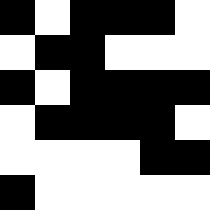[["black", "white", "black", "black", "black", "white"], ["white", "black", "black", "white", "white", "white"], ["black", "white", "black", "black", "black", "black"], ["white", "black", "black", "black", "black", "white"], ["white", "white", "white", "white", "black", "black"], ["black", "white", "white", "white", "white", "white"]]